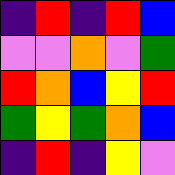[["indigo", "red", "indigo", "red", "blue"], ["violet", "violet", "orange", "violet", "green"], ["red", "orange", "blue", "yellow", "red"], ["green", "yellow", "green", "orange", "blue"], ["indigo", "red", "indigo", "yellow", "violet"]]